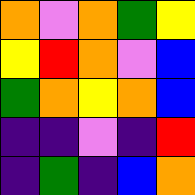[["orange", "violet", "orange", "green", "yellow"], ["yellow", "red", "orange", "violet", "blue"], ["green", "orange", "yellow", "orange", "blue"], ["indigo", "indigo", "violet", "indigo", "red"], ["indigo", "green", "indigo", "blue", "orange"]]